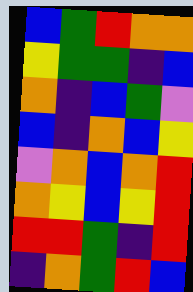[["blue", "green", "red", "orange", "orange"], ["yellow", "green", "green", "indigo", "blue"], ["orange", "indigo", "blue", "green", "violet"], ["blue", "indigo", "orange", "blue", "yellow"], ["violet", "orange", "blue", "orange", "red"], ["orange", "yellow", "blue", "yellow", "red"], ["red", "red", "green", "indigo", "red"], ["indigo", "orange", "green", "red", "blue"]]